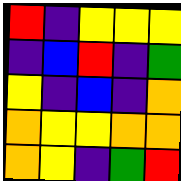[["red", "indigo", "yellow", "yellow", "yellow"], ["indigo", "blue", "red", "indigo", "green"], ["yellow", "indigo", "blue", "indigo", "orange"], ["orange", "yellow", "yellow", "orange", "orange"], ["orange", "yellow", "indigo", "green", "red"]]